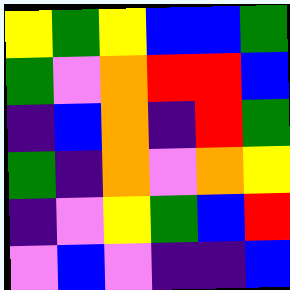[["yellow", "green", "yellow", "blue", "blue", "green"], ["green", "violet", "orange", "red", "red", "blue"], ["indigo", "blue", "orange", "indigo", "red", "green"], ["green", "indigo", "orange", "violet", "orange", "yellow"], ["indigo", "violet", "yellow", "green", "blue", "red"], ["violet", "blue", "violet", "indigo", "indigo", "blue"]]